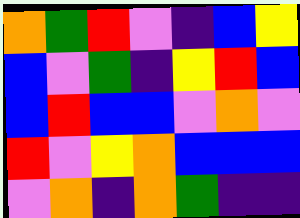[["orange", "green", "red", "violet", "indigo", "blue", "yellow"], ["blue", "violet", "green", "indigo", "yellow", "red", "blue"], ["blue", "red", "blue", "blue", "violet", "orange", "violet"], ["red", "violet", "yellow", "orange", "blue", "blue", "blue"], ["violet", "orange", "indigo", "orange", "green", "indigo", "indigo"]]